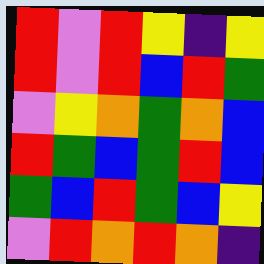[["red", "violet", "red", "yellow", "indigo", "yellow"], ["red", "violet", "red", "blue", "red", "green"], ["violet", "yellow", "orange", "green", "orange", "blue"], ["red", "green", "blue", "green", "red", "blue"], ["green", "blue", "red", "green", "blue", "yellow"], ["violet", "red", "orange", "red", "orange", "indigo"]]